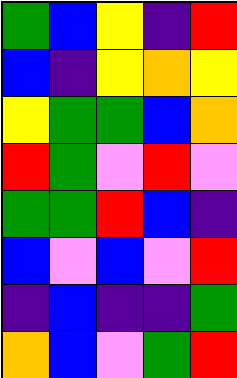[["green", "blue", "yellow", "indigo", "red"], ["blue", "indigo", "yellow", "orange", "yellow"], ["yellow", "green", "green", "blue", "orange"], ["red", "green", "violet", "red", "violet"], ["green", "green", "red", "blue", "indigo"], ["blue", "violet", "blue", "violet", "red"], ["indigo", "blue", "indigo", "indigo", "green"], ["orange", "blue", "violet", "green", "red"]]